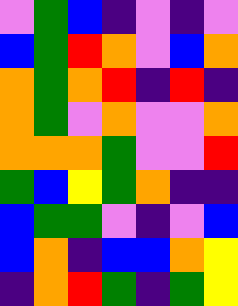[["violet", "green", "blue", "indigo", "violet", "indigo", "violet"], ["blue", "green", "red", "orange", "violet", "blue", "orange"], ["orange", "green", "orange", "red", "indigo", "red", "indigo"], ["orange", "green", "violet", "orange", "violet", "violet", "orange"], ["orange", "orange", "orange", "green", "violet", "violet", "red"], ["green", "blue", "yellow", "green", "orange", "indigo", "indigo"], ["blue", "green", "green", "violet", "indigo", "violet", "blue"], ["blue", "orange", "indigo", "blue", "blue", "orange", "yellow"], ["indigo", "orange", "red", "green", "indigo", "green", "yellow"]]